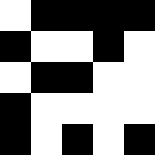[["white", "black", "black", "black", "black"], ["black", "white", "white", "black", "white"], ["white", "black", "black", "white", "white"], ["black", "white", "white", "white", "white"], ["black", "white", "black", "white", "black"]]